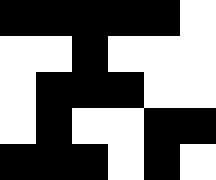[["black", "black", "black", "black", "black", "white"], ["white", "white", "black", "white", "white", "white"], ["white", "black", "black", "black", "white", "white"], ["white", "black", "white", "white", "black", "black"], ["black", "black", "black", "white", "black", "white"]]